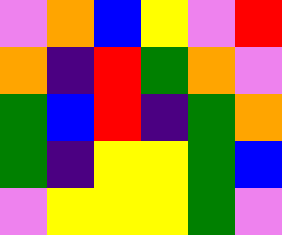[["violet", "orange", "blue", "yellow", "violet", "red"], ["orange", "indigo", "red", "green", "orange", "violet"], ["green", "blue", "red", "indigo", "green", "orange"], ["green", "indigo", "yellow", "yellow", "green", "blue"], ["violet", "yellow", "yellow", "yellow", "green", "violet"]]